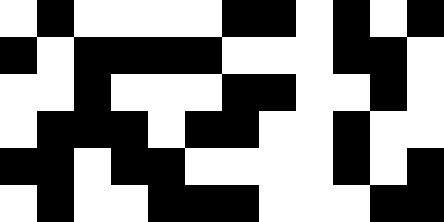[["white", "black", "white", "white", "white", "white", "black", "black", "white", "black", "white", "black"], ["black", "white", "black", "black", "black", "black", "white", "white", "white", "black", "black", "white"], ["white", "white", "black", "white", "white", "white", "black", "black", "white", "white", "black", "white"], ["white", "black", "black", "black", "white", "black", "black", "white", "white", "black", "white", "white"], ["black", "black", "white", "black", "black", "white", "white", "white", "white", "black", "white", "black"], ["white", "black", "white", "white", "black", "black", "black", "white", "white", "white", "black", "black"]]